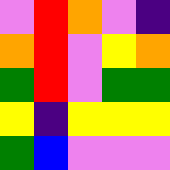[["violet", "red", "orange", "violet", "indigo"], ["orange", "red", "violet", "yellow", "orange"], ["green", "red", "violet", "green", "green"], ["yellow", "indigo", "yellow", "yellow", "yellow"], ["green", "blue", "violet", "violet", "violet"]]